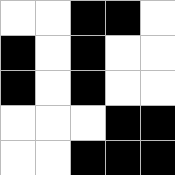[["white", "white", "black", "black", "white"], ["black", "white", "black", "white", "white"], ["black", "white", "black", "white", "white"], ["white", "white", "white", "black", "black"], ["white", "white", "black", "black", "black"]]